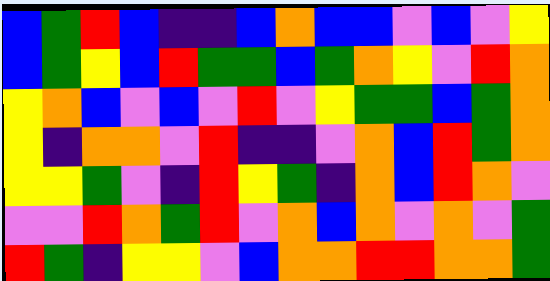[["blue", "green", "red", "blue", "indigo", "indigo", "blue", "orange", "blue", "blue", "violet", "blue", "violet", "yellow"], ["blue", "green", "yellow", "blue", "red", "green", "green", "blue", "green", "orange", "yellow", "violet", "red", "orange"], ["yellow", "orange", "blue", "violet", "blue", "violet", "red", "violet", "yellow", "green", "green", "blue", "green", "orange"], ["yellow", "indigo", "orange", "orange", "violet", "red", "indigo", "indigo", "violet", "orange", "blue", "red", "green", "orange"], ["yellow", "yellow", "green", "violet", "indigo", "red", "yellow", "green", "indigo", "orange", "blue", "red", "orange", "violet"], ["violet", "violet", "red", "orange", "green", "red", "violet", "orange", "blue", "orange", "violet", "orange", "violet", "green"], ["red", "green", "indigo", "yellow", "yellow", "violet", "blue", "orange", "orange", "red", "red", "orange", "orange", "green"]]